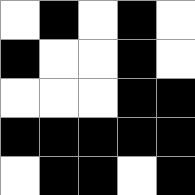[["white", "black", "white", "black", "white"], ["black", "white", "white", "black", "white"], ["white", "white", "white", "black", "black"], ["black", "black", "black", "black", "black"], ["white", "black", "black", "white", "black"]]